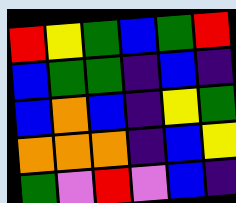[["red", "yellow", "green", "blue", "green", "red"], ["blue", "green", "green", "indigo", "blue", "indigo"], ["blue", "orange", "blue", "indigo", "yellow", "green"], ["orange", "orange", "orange", "indigo", "blue", "yellow"], ["green", "violet", "red", "violet", "blue", "indigo"]]